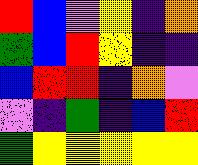[["red", "blue", "violet", "yellow", "indigo", "orange"], ["green", "blue", "red", "yellow", "indigo", "indigo"], ["blue", "red", "red", "indigo", "orange", "violet"], ["violet", "indigo", "green", "indigo", "blue", "red"], ["green", "yellow", "yellow", "yellow", "yellow", "yellow"]]